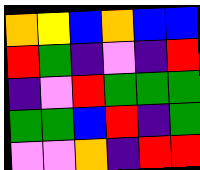[["orange", "yellow", "blue", "orange", "blue", "blue"], ["red", "green", "indigo", "violet", "indigo", "red"], ["indigo", "violet", "red", "green", "green", "green"], ["green", "green", "blue", "red", "indigo", "green"], ["violet", "violet", "orange", "indigo", "red", "red"]]